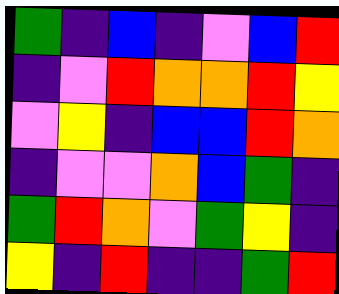[["green", "indigo", "blue", "indigo", "violet", "blue", "red"], ["indigo", "violet", "red", "orange", "orange", "red", "yellow"], ["violet", "yellow", "indigo", "blue", "blue", "red", "orange"], ["indigo", "violet", "violet", "orange", "blue", "green", "indigo"], ["green", "red", "orange", "violet", "green", "yellow", "indigo"], ["yellow", "indigo", "red", "indigo", "indigo", "green", "red"]]